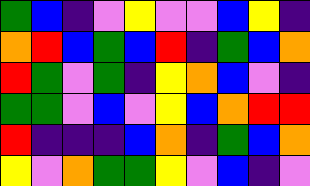[["green", "blue", "indigo", "violet", "yellow", "violet", "violet", "blue", "yellow", "indigo"], ["orange", "red", "blue", "green", "blue", "red", "indigo", "green", "blue", "orange"], ["red", "green", "violet", "green", "indigo", "yellow", "orange", "blue", "violet", "indigo"], ["green", "green", "violet", "blue", "violet", "yellow", "blue", "orange", "red", "red"], ["red", "indigo", "indigo", "indigo", "blue", "orange", "indigo", "green", "blue", "orange"], ["yellow", "violet", "orange", "green", "green", "yellow", "violet", "blue", "indigo", "violet"]]